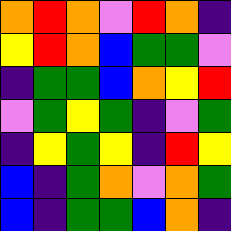[["orange", "red", "orange", "violet", "red", "orange", "indigo"], ["yellow", "red", "orange", "blue", "green", "green", "violet"], ["indigo", "green", "green", "blue", "orange", "yellow", "red"], ["violet", "green", "yellow", "green", "indigo", "violet", "green"], ["indigo", "yellow", "green", "yellow", "indigo", "red", "yellow"], ["blue", "indigo", "green", "orange", "violet", "orange", "green"], ["blue", "indigo", "green", "green", "blue", "orange", "indigo"]]